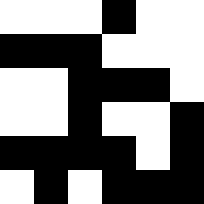[["white", "white", "white", "black", "white", "white"], ["black", "black", "black", "white", "white", "white"], ["white", "white", "black", "black", "black", "white"], ["white", "white", "black", "white", "white", "black"], ["black", "black", "black", "black", "white", "black"], ["white", "black", "white", "black", "black", "black"]]